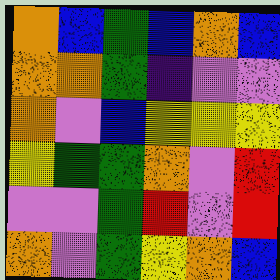[["orange", "blue", "green", "blue", "orange", "blue"], ["orange", "orange", "green", "indigo", "violet", "violet"], ["orange", "violet", "blue", "yellow", "yellow", "yellow"], ["yellow", "green", "green", "orange", "violet", "red"], ["violet", "violet", "green", "red", "violet", "red"], ["orange", "violet", "green", "yellow", "orange", "blue"]]